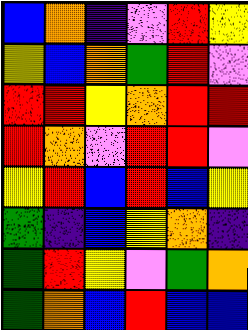[["blue", "orange", "indigo", "violet", "red", "yellow"], ["yellow", "blue", "orange", "green", "red", "violet"], ["red", "red", "yellow", "orange", "red", "red"], ["red", "orange", "violet", "red", "red", "violet"], ["yellow", "red", "blue", "red", "blue", "yellow"], ["green", "indigo", "blue", "yellow", "orange", "indigo"], ["green", "red", "yellow", "violet", "green", "orange"], ["green", "orange", "blue", "red", "blue", "blue"]]